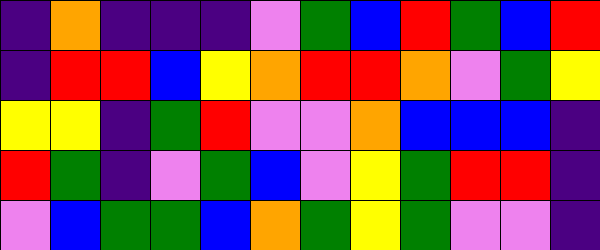[["indigo", "orange", "indigo", "indigo", "indigo", "violet", "green", "blue", "red", "green", "blue", "red"], ["indigo", "red", "red", "blue", "yellow", "orange", "red", "red", "orange", "violet", "green", "yellow"], ["yellow", "yellow", "indigo", "green", "red", "violet", "violet", "orange", "blue", "blue", "blue", "indigo"], ["red", "green", "indigo", "violet", "green", "blue", "violet", "yellow", "green", "red", "red", "indigo"], ["violet", "blue", "green", "green", "blue", "orange", "green", "yellow", "green", "violet", "violet", "indigo"]]